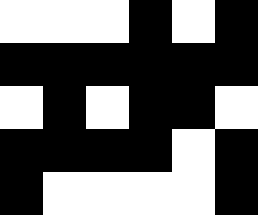[["white", "white", "white", "black", "white", "black"], ["black", "black", "black", "black", "black", "black"], ["white", "black", "white", "black", "black", "white"], ["black", "black", "black", "black", "white", "black"], ["black", "white", "white", "white", "white", "black"]]